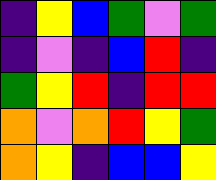[["indigo", "yellow", "blue", "green", "violet", "green"], ["indigo", "violet", "indigo", "blue", "red", "indigo"], ["green", "yellow", "red", "indigo", "red", "red"], ["orange", "violet", "orange", "red", "yellow", "green"], ["orange", "yellow", "indigo", "blue", "blue", "yellow"]]